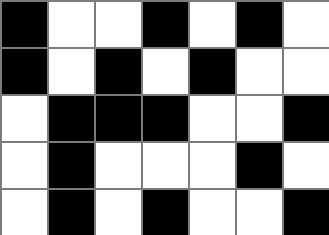[["black", "white", "white", "black", "white", "black", "white"], ["black", "white", "black", "white", "black", "white", "white"], ["white", "black", "black", "black", "white", "white", "black"], ["white", "black", "white", "white", "white", "black", "white"], ["white", "black", "white", "black", "white", "white", "black"]]